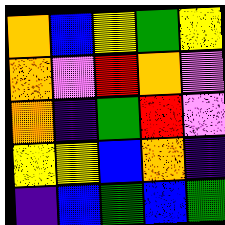[["orange", "blue", "yellow", "green", "yellow"], ["orange", "violet", "red", "orange", "violet"], ["orange", "indigo", "green", "red", "violet"], ["yellow", "yellow", "blue", "orange", "indigo"], ["indigo", "blue", "green", "blue", "green"]]